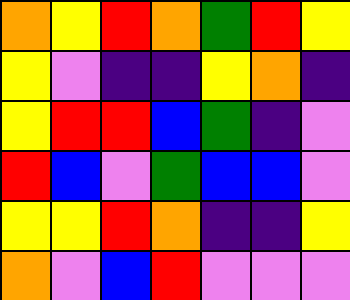[["orange", "yellow", "red", "orange", "green", "red", "yellow"], ["yellow", "violet", "indigo", "indigo", "yellow", "orange", "indigo"], ["yellow", "red", "red", "blue", "green", "indigo", "violet"], ["red", "blue", "violet", "green", "blue", "blue", "violet"], ["yellow", "yellow", "red", "orange", "indigo", "indigo", "yellow"], ["orange", "violet", "blue", "red", "violet", "violet", "violet"]]